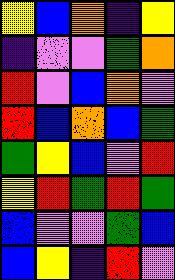[["yellow", "blue", "orange", "indigo", "yellow"], ["indigo", "violet", "violet", "green", "orange"], ["red", "violet", "blue", "orange", "violet"], ["red", "blue", "orange", "blue", "green"], ["green", "yellow", "blue", "violet", "red"], ["yellow", "red", "green", "red", "green"], ["blue", "violet", "violet", "green", "blue"], ["blue", "yellow", "indigo", "red", "violet"]]